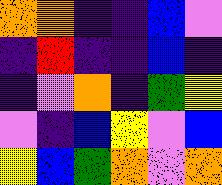[["orange", "orange", "indigo", "indigo", "blue", "violet"], ["indigo", "red", "indigo", "indigo", "blue", "indigo"], ["indigo", "violet", "orange", "indigo", "green", "yellow"], ["violet", "indigo", "blue", "yellow", "violet", "blue"], ["yellow", "blue", "green", "orange", "violet", "orange"]]